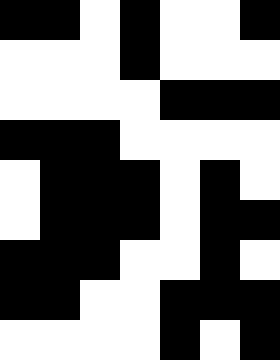[["black", "black", "white", "black", "white", "white", "black"], ["white", "white", "white", "black", "white", "white", "white"], ["white", "white", "white", "white", "black", "black", "black"], ["black", "black", "black", "white", "white", "white", "white"], ["white", "black", "black", "black", "white", "black", "white"], ["white", "black", "black", "black", "white", "black", "black"], ["black", "black", "black", "white", "white", "black", "white"], ["black", "black", "white", "white", "black", "black", "black"], ["white", "white", "white", "white", "black", "white", "black"]]